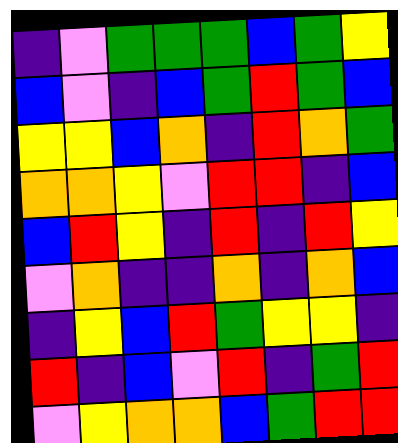[["indigo", "violet", "green", "green", "green", "blue", "green", "yellow"], ["blue", "violet", "indigo", "blue", "green", "red", "green", "blue"], ["yellow", "yellow", "blue", "orange", "indigo", "red", "orange", "green"], ["orange", "orange", "yellow", "violet", "red", "red", "indigo", "blue"], ["blue", "red", "yellow", "indigo", "red", "indigo", "red", "yellow"], ["violet", "orange", "indigo", "indigo", "orange", "indigo", "orange", "blue"], ["indigo", "yellow", "blue", "red", "green", "yellow", "yellow", "indigo"], ["red", "indigo", "blue", "violet", "red", "indigo", "green", "red"], ["violet", "yellow", "orange", "orange", "blue", "green", "red", "red"]]